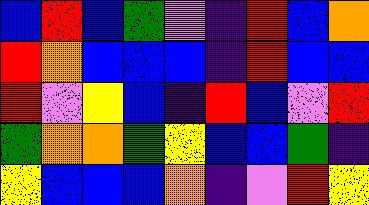[["blue", "red", "blue", "green", "violet", "indigo", "red", "blue", "orange"], ["red", "orange", "blue", "blue", "blue", "indigo", "red", "blue", "blue"], ["red", "violet", "yellow", "blue", "indigo", "red", "blue", "violet", "red"], ["green", "orange", "orange", "green", "yellow", "blue", "blue", "green", "indigo"], ["yellow", "blue", "blue", "blue", "orange", "indigo", "violet", "red", "yellow"]]